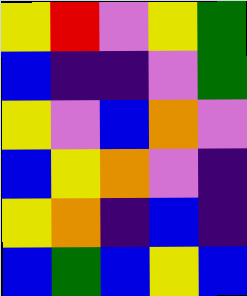[["yellow", "red", "violet", "yellow", "green"], ["blue", "indigo", "indigo", "violet", "green"], ["yellow", "violet", "blue", "orange", "violet"], ["blue", "yellow", "orange", "violet", "indigo"], ["yellow", "orange", "indigo", "blue", "indigo"], ["blue", "green", "blue", "yellow", "blue"]]